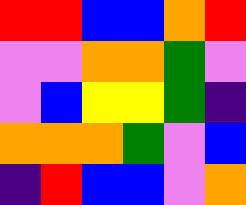[["red", "red", "blue", "blue", "orange", "red"], ["violet", "violet", "orange", "orange", "green", "violet"], ["violet", "blue", "yellow", "yellow", "green", "indigo"], ["orange", "orange", "orange", "green", "violet", "blue"], ["indigo", "red", "blue", "blue", "violet", "orange"]]